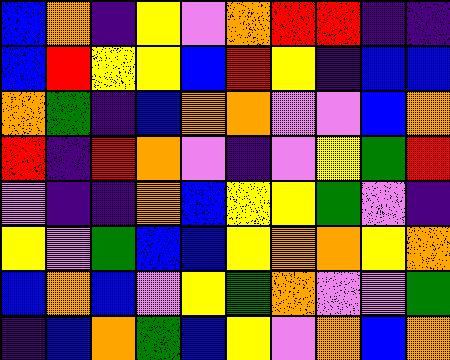[["blue", "orange", "indigo", "yellow", "violet", "orange", "red", "red", "indigo", "indigo"], ["blue", "red", "yellow", "yellow", "blue", "red", "yellow", "indigo", "blue", "blue"], ["orange", "green", "indigo", "blue", "orange", "orange", "violet", "violet", "blue", "orange"], ["red", "indigo", "red", "orange", "violet", "indigo", "violet", "yellow", "green", "red"], ["violet", "indigo", "indigo", "orange", "blue", "yellow", "yellow", "green", "violet", "indigo"], ["yellow", "violet", "green", "blue", "blue", "yellow", "orange", "orange", "yellow", "orange"], ["blue", "orange", "blue", "violet", "yellow", "green", "orange", "violet", "violet", "green"], ["indigo", "blue", "orange", "green", "blue", "yellow", "violet", "orange", "blue", "orange"]]